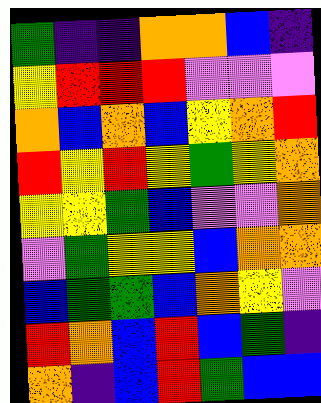[["green", "indigo", "indigo", "orange", "orange", "blue", "indigo"], ["yellow", "red", "red", "red", "violet", "violet", "violet"], ["orange", "blue", "orange", "blue", "yellow", "orange", "red"], ["red", "yellow", "red", "yellow", "green", "yellow", "orange"], ["yellow", "yellow", "green", "blue", "violet", "violet", "orange"], ["violet", "green", "yellow", "yellow", "blue", "orange", "orange"], ["blue", "green", "green", "blue", "orange", "yellow", "violet"], ["red", "orange", "blue", "red", "blue", "green", "indigo"], ["orange", "indigo", "blue", "red", "green", "blue", "blue"]]